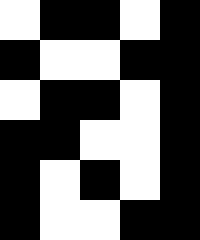[["white", "black", "black", "white", "black"], ["black", "white", "white", "black", "black"], ["white", "black", "black", "white", "black"], ["black", "black", "white", "white", "black"], ["black", "white", "black", "white", "black"], ["black", "white", "white", "black", "black"]]